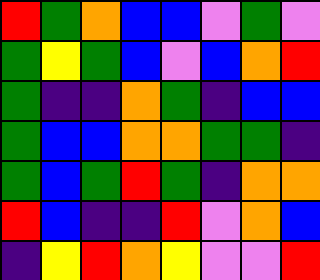[["red", "green", "orange", "blue", "blue", "violet", "green", "violet"], ["green", "yellow", "green", "blue", "violet", "blue", "orange", "red"], ["green", "indigo", "indigo", "orange", "green", "indigo", "blue", "blue"], ["green", "blue", "blue", "orange", "orange", "green", "green", "indigo"], ["green", "blue", "green", "red", "green", "indigo", "orange", "orange"], ["red", "blue", "indigo", "indigo", "red", "violet", "orange", "blue"], ["indigo", "yellow", "red", "orange", "yellow", "violet", "violet", "red"]]